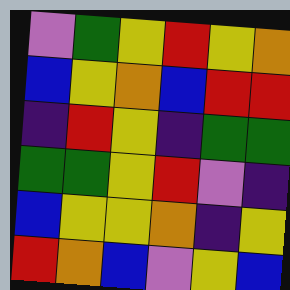[["violet", "green", "yellow", "red", "yellow", "orange"], ["blue", "yellow", "orange", "blue", "red", "red"], ["indigo", "red", "yellow", "indigo", "green", "green"], ["green", "green", "yellow", "red", "violet", "indigo"], ["blue", "yellow", "yellow", "orange", "indigo", "yellow"], ["red", "orange", "blue", "violet", "yellow", "blue"]]